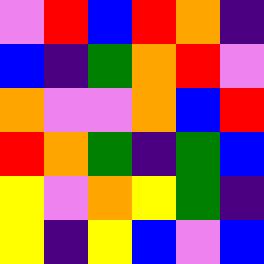[["violet", "red", "blue", "red", "orange", "indigo"], ["blue", "indigo", "green", "orange", "red", "violet"], ["orange", "violet", "violet", "orange", "blue", "red"], ["red", "orange", "green", "indigo", "green", "blue"], ["yellow", "violet", "orange", "yellow", "green", "indigo"], ["yellow", "indigo", "yellow", "blue", "violet", "blue"]]